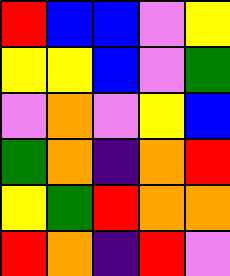[["red", "blue", "blue", "violet", "yellow"], ["yellow", "yellow", "blue", "violet", "green"], ["violet", "orange", "violet", "yellow", "blue"], ["green", "orange", "indigo", "orange", "red"], ["yellow", "green", "red", "orange", "orange"], ["red", "orange", "indigo", "red", "violet"]]